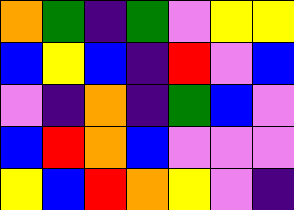[["orange", "green", "indigo", "green", "violet", "yellow", "yellow"], ["blue", "yellow", "blue", "indigo", "red", "violet", "blue"], ["violet", "indigo", "orange", "indigo", "green", "blue", "violet"], ["blue", "red", "orange", "blue", "violet", "violet", "violet"], ["yellow", "blue", "red", "orange", "yellow", "violet", "indigo"]]